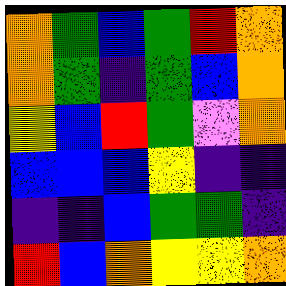[["orange", "green", "blue", "green", "red", "orange"], ["orange", "green", "indigo", "green", "blue", "orange"], ["yellow", "blue", "red", "green", "violet", "orange"], ["blue", "blue", "blue", "yellow", "indigo", "indigo"], ["indigo", "indigo", "blue", "green", "green", "indigo"], ["red", "blue", "orange", "yellow", "yellow", "orange"]]